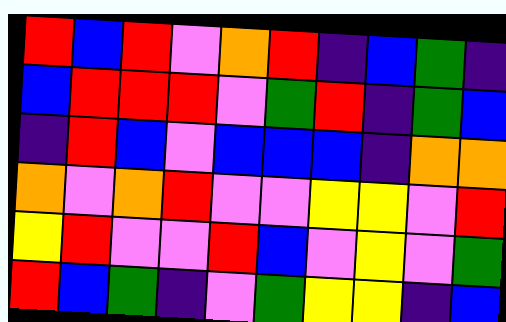[["red", "blue", "red", "violet", "orange", "red", "indigo", "blue", "green", "indigo"], ["blue", "red", "red", "red", "violet", "green", "red", "indigo", "green", "blue"], ["indigo", "red", "blue", "violet", "blue", "blue", "blue", "indigo", "orange", "orange"], ["orange", "violet", "orange", "red", "violet", "violet", "yellow", "yellow", "violet", "red"], ["yellow", "red", "violet", "violet", "red", "blue", "violet", "yellow", "violet", "green"], ["red", "blue", "green", "indigo", "violet", "green", "yellow", "yellow", "indigo", "blue"]]